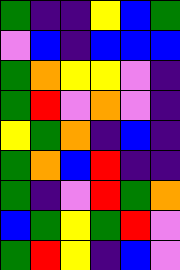[["green", "indigo", "indigo", "yellow", "blue", "green"], ["violet", "blue", "indigo", "blue", "blue", "blue"], ["green", "orange", "yellow", "yellow", "violet", "indigo"], ["green", "red", "violet", "orange", "violet", "indigo"], ["yellow", "green", "orange", "indigo", "blue", "indigo"], ["green", "orange", "blue", "red", "indigo", "indigo"], ["green", "indigo", "violet", "red", "green", "orange"], ["blue", "green", "yellow", "green", "red", "violet"], ["green", "red", "yellow", "indigo", "blue", "violet"]]